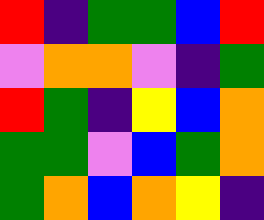[["red", "indigo", "green", "green", "blue", "red"], ["violet", "orange", "orange", "violet", "indigo", "green"], ["red", "green", "indigo", "yellow", "blue", "orange"], ["green", "green", "violet", "blue", "green", "orange"], ["green", "orange", "blue", "orange", "yellow", "indigo"]]